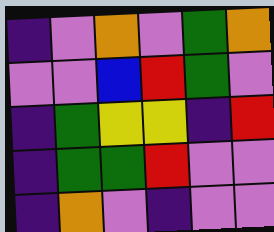[["indigo", "violet", "orange", "violet", "green", "orange"], ["violet", "violet", "blue", "red", "green", "violet"], ["indigo", "green", "yellow", "yellow", "indigo", "red"], ["indigo", "green", "green", "red", "violet", "violet"], ["indigo", "orange", "violet", "indigo", "violet", "violet"]]